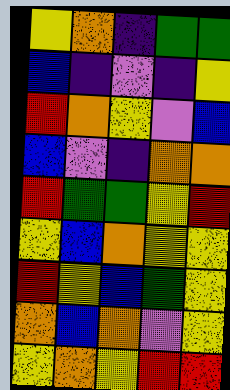[["yellow", "orange", "indigo", "green", "green"], ["blue", "indigo", "violet", "indigo", "yellow"], ["red", "orange", "yellow", "violet", "blue"], ["blue", "violet", "indigo", "orange", "orange"], ["red", "green", "green", "yellow", "red"], ["yellow", "blue", "orange", "yellow", "yellow"], ["red", "yellow", "blue", "green", "yellow"], ["orange", "blue", "orange", "violet", "yellow"], ["yellow", "orange", "yellow", "red", "red"]]